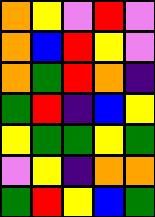[["orange", "yellow", "violet", "red", "violet"], ["orange", "blue", "red", "yellow", "violet"], ["orange", "green", "red", "orange", "indigo"], ["green", "red", "indigo", "blue", "yellow"], ["yellow", "green", "green", "yellow", "green"], ["violet", "yellow", "indigo", "orange", "orange"], ["green", "red", "yellow", "blue", "green"]]